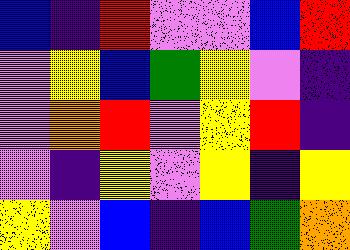[["blue", "indigo", "red", "violet", "violet", "blue", "red"], ["violet", "yellow", "blue", "green", "yellow", "violet", "indigo"], ["violet", "orange", "red", "violet", "yellow", "red", "indigo"], ["violet", "indigo", "yellow", "violet", "yellow", "indigo", "yellow"], ["yellow", "violet", "blue", "indigo", "blue", "green", "orange"]]